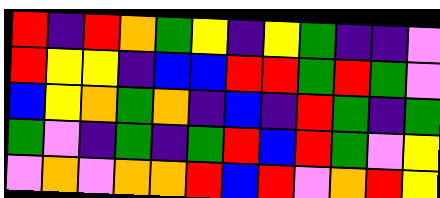[["red", "indigo", "red", "orange", "green", "yellow", "indigo", "yellow", "green", "indigo", "indigo", "violet"], ["red", "yellow", "yellow", "indigo", "blue", "blue", "red", "red", "green", "red", "green", "violet"], ["blue", "yellow", "orange", "green", "orange", "indigo", "blue", "indigo", "red", "green", "indigo", "green"], ["green", "violet", "indigo", "green", "indigo", "green", "red", "blue", "red", "green", "violet", "yellow"], ["violet", "orange", "violet", "orange", "orange", "red", "blue", "red", "violet", "orange", "red", "yellow"]]